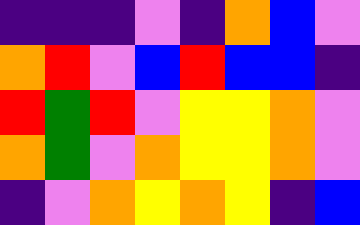[["indigo", "indigo", "indigo", "violet", "indigo", "orange", "blue", "violet"], ["orange", "red", "violet", "blue", "red", "blue", "blue", "indigo"], ["red", "green", "red", "violet", "yellow", "yellow", "orange", "violet"], ["orange", "green", "violet", "orange", "yellow", "yellow", "orange", "violet"], ["indigo", "violet", "orange", "yellow", "orange", "yellow", "indigo", "blue"]]